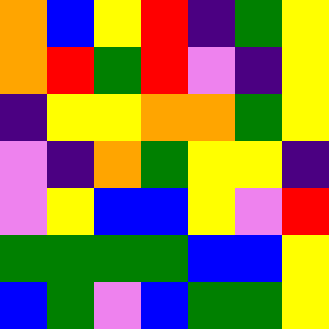[["orange", "blue", "yellow", "red", "indigo", "green", "yellow"], ["orange", "red", "green", "red", "violet", "indigo", "yellow"], ["indigo", "yellow", "yellow", "orange", "orange", "green", "yellow"], ["violet", "indigo", "orange", "green", "yellow", "yellow", "indigo"], ["violet", "yellow", "blue", "blue", "yellow", "violet", "red"], ["green", "green", "green", "green", "blue", "blue", "yellow"], ["blue", "green", "violet", "blue", "green", "green", "yellow"]]